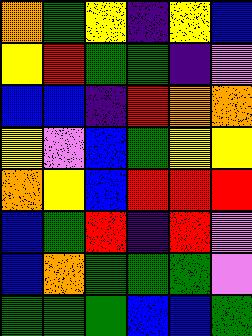[["orange", "green", "yellow", "indigo", "yellow", "blue"], ["yellow", "red", "green", "green", "indigo", "violet"], ["blue", "blue", "indigo", "red", "orange", "orange"], ["yellow", "violet", "blue", "green", "yellow", "yellow"], ["orange", "yellow", "blue", "red", "red", "red"], ["blue", "green", "red", "indigo", "red", "violet"], ["blue", "orange", "green", "green", "green", "violet"], ["green", "green", "green", "blue", "blue", "green"]]